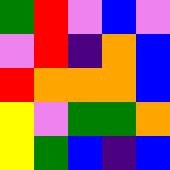[["green", "red", "violet", "blue", "violet"], ["violet", "red", "indigo", "orange", "blue"], ["red", "orange", "orange", "orange", "blue"], ["yellow", "violet", "green", "green", "orange"], ["yellow", "green", "blue", "indigo", "blue"]]